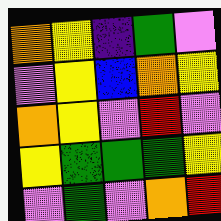[["orange", "yellow", "indigo", "green", "violet"], ["violet", "yellow", "blue", "orange", "yellow"], ["orange", "yellow", "violet", "red", "violet"], ["yellow", "green", "green", "green", "yellow"], ["violet", "green", "violet", "orange", "red"]]